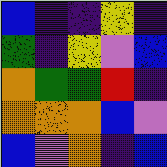[["blue", "indigo", "indigo", "yellow", "indigo"], ["green", "indigo", "yellow", "violet", "blue"], ["orange", "green", "green", "red", "indigo"], ["orange", "orange", "orange", "blue", "violet"], ["blue", "violet", "orange", "indigo", "blue"]]